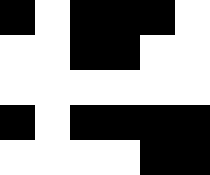[["black", "white", "black", "black", "black", "white"], ["white", "white", "black", "black", "white", "white"], ["white", "white", "white", "white", "white", "white"], ["black", "white", "black", "black", "black", "black"], ["white", "white", "white", "white", "black", "black"]]